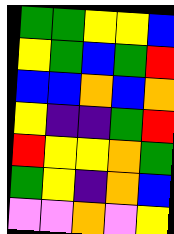[["green", "green", "yellow", "yellow", "blue"], ["yellow", "green", "blue", "green", "red"], ["blue", "blue", "orange", "blue", "orange"], ["yellow", "indigo", "indigo", "green", "red"], ["red", "yellow", "yellow", "orange", "green"], ["green", "yellow", "indigo", "orange", "blue"], ["violet", "violet", "orange", "violet", "yellow"]]